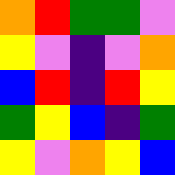[["orange", "red", "green", "green", "violet"], ["yellow", "violet", "indigo", "violet", "orange"], ["blue", "red", "indigo", "red", "yellow"], ["green", "yellow", "blue", "indigo", "green"], ["yellow", "violet", "orange", "yellow", "blue"]]